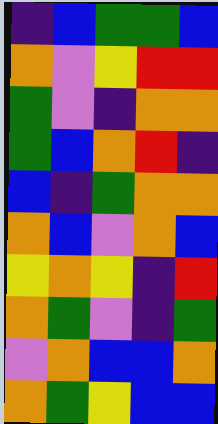[["indigo", "blue", "green", "green", "blue"], ["orange", "violet", "yellow", "red", "red"], ["green", "violet", "indigo", "orange", "orange"], ["green", "blue", "orange", "red", "indigo"], ["blue", "indigo", "green", "orange", "orange"], ["orange", "blue", "violet", "orange", "blue"], ["yellow", "orange", "yellow", "indigo", "red"], ["orange", "green", "violet", "indigo", "green"], ["violet", "orange", "blue", "blue", "orange"], ["orange", "green", "yellow", "blue", "blue"]]